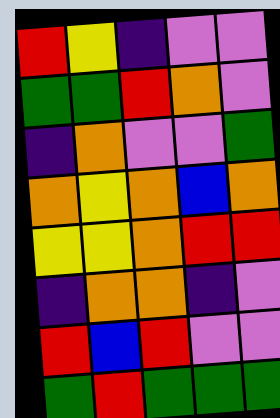[["red", "yellow", "indigo", "violet", "violet"], ["green", "green", "red", "orange", "violet"], ["indigo", "orange", "violet", "violet", "green"], ["orange", "yellow", "orange", "blue", "orange"], ["yellow", "yellow", "orange", "red", "red"], ["indigo", "orange", "orange", "indigo", "violet"], ["red", "blue", "red", "violet", "violet"], ["green", "red", "green", "green", "green"]]